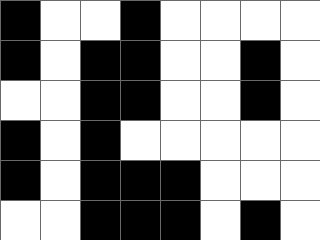[["black", "white", "white", "black", "white", "white", "white", "white"], ["black", "white", "black", "black", "white", "white", "black", "white"], ["white", "white", "black", "black", "white", "white", "black", "white"], ["black", "white", "black", "white", "white", "white", "white", "white"], ["black", "white", "black", "black", "black", "white", "white", "white"], ["white", "white", "black", "black", "black", "white", "black", "white"]]